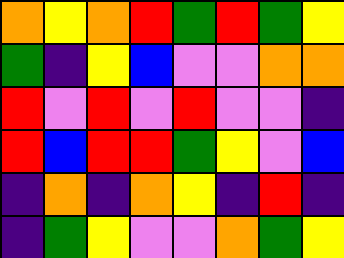[["orange", "yellow", "orange", "red", "green", "red", "green", "yellow"], ["green", "indigo", "yellow", "blue", "violet", "violet", "orange", "orange"], ["red", "violet", "red", "violet", "red", "violet", "violet", "indigo"], ["red", "blue", "red", "red", "green", "yellow", "violet", "blue"], ["indigo", "orange", "indigo", "orange", "yellow", "indigo", "red", "indigo"], ["indigo", "green", "yellow", "violet", "violet", "orange", "green", "yellow"]]